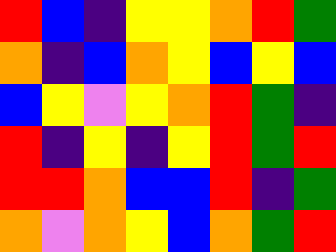[["red", "blue", "indigo", "yellow", "yellow", "orange", "red", "green"], ["orange", "indigo", "blue", "orange", "yellow", "blue", "yellow", "blue"], ["blue", "yellow", "violet", "yellow", "orange", "red", "green", "indigo"], ["red", "indigo", "yellow", "indigo", "yellow", "red", "green", "red"], ["red", "red", "orange", "blue", "blue", "red", "indigo", "green"], ["orange", "violet", "orange", "yellow", "blue", "orange", "green", "red"]]